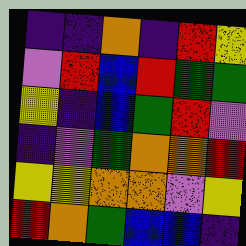[["indigo", "indigo", "orange", "indigo", "red", "yellow"], ["violet", "red", "blue", "red", "green", "green"], ["yellow", "indigo", "blue", "green", "red", "violet"], ["indigo", "violet", "green", "orange", "orange", "red"], ["yellow", "yellow", "orange", "orange", "violet", "yellow"], ["red", "orange", "green", "blue", "blue", "indigo"]]